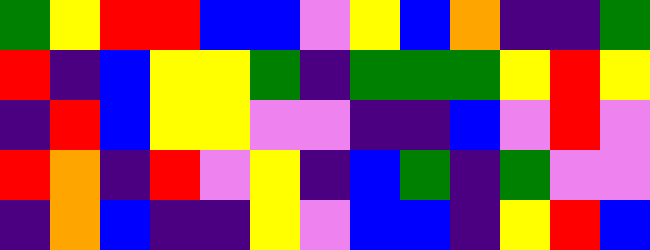[["green", "yellow", "red", "red", "blue", "blue", "violet", "yellow", "blue", "orange", "indigo", "indigo", "green"], ["red", "indigo", "blue", "yellow", "yellow", "green", "indigo", "green", "green", "green", "yellow", "red", "yellow"], ["indigo", "red", "blue", "yellow", "yellow", "violet", "violet", "indigo", "indigo", "blue", "violet", "red", "violet"], ["red", "orange", "indigo", "red", "violet", "yellow", "indigo", "blue", "green", "indigo", "green", "violet", "violet"], ["indigo", "orange", "blue", "indigo", "indigo", "yellow", "violet", "blue", "blue", "indigo", "yellow", "red", "blue"]]